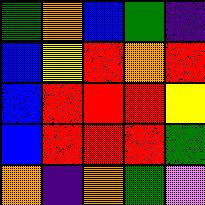[["green", "orange", "blue", "green", "indigo"], ["blue", "yellow", "red", "orange", "red"], ["blue", "red", "red", "red", "yellow"], ["blue", "red", "red", "red", "green"], ["orange", "indigo", "orange", "green", "violet"]]